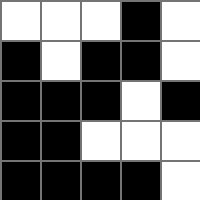[["white", "white", "white", "black", "white"], ["black", "white", "black", "black", "white"], ["black", "black", "black", "white", "black"], ["black", "black", "white", "white", "white"], ["black", "black", "black", "black", "white"]]